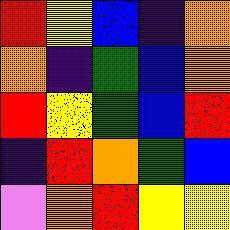[["red", "yellow", "blue", "indigo", "orange"], ["orange", "indigo", "green", "blue", "orange"], ["red", "yellow", "green", "blue", "red"], ["indigo", "red", "orange", "green", "blue"], ["violet", "orange", "red", "yellow", "yellow"]]